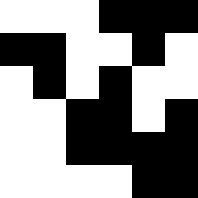[["white", "white", "white", "black", "black", "black"], ["black", "black", "white", "white", "black", "white"], ["white", "black", "white", "black", "white", "white"], ["white", "white", "black", "black", "white", "black"], ["white", "white", "black", "black", "black", "black"], ["white", "white", "white", "white", "black", "black"]]